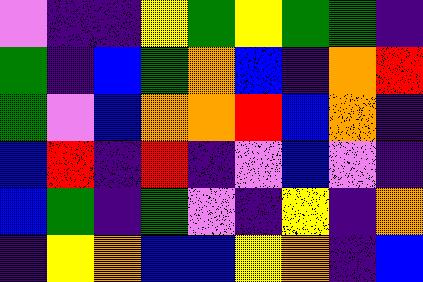[["violet", "indigo", "indigo", "yellow", "green", "yellow", "green", "green", "indigo"], ["green", "indigo", "blue", "green", "orange", "blue", "indigo", "orange", "red"], ["green", "violet", "blue", "orange", "orange", "red", "blue", "orange", "indigo"], ["blue", "red", "indigo", "red", "indigo", "violet", "blue", "violet", "indigo"], ["blue", "green", "indigo", "green", "violet", "indigo", "yellow", "indigo", "orange"], ["indigo", "yellow", "orange", "blue", "blue", "yellow", "orange", "indigo", "blue"]]